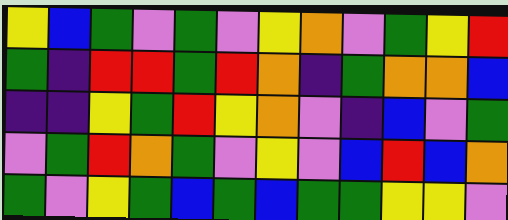[["yellow", "blue", "green", "violet", "green", "violet", "yellow", "orange", "violet", "green", "yellow", "red"], ["green", "indigo", "red", "red", "green", "red", "orange", "indigo", "green", "orange", "orange", "blue"], ["indigo", "indigo", "yellow", "green", "red", "yellow", "orange", "violet", "indigo", "blue", "violet", "green"], ["violet", "green", "red", "orange", "green", "violet", "yellow", "violet", "blue", "red", "blue", "orange"], ["green", "violet", "yellow", "green", "blue", "green", "blue", "green", "green", "yellow", "yellow", "violet"]]